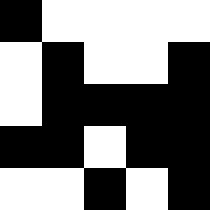[["black", "white", "white", "white", "white"], ["white", "black", "white", "white", "black"], ["white", "black", "black", "black", "black"], ["black", "black", "white", "black", "black"], ["white", "white", "black", "white", "black"]]